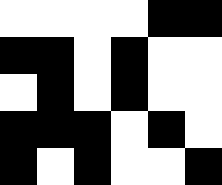[["white", "white", "white", "white", "black", "black"], ["black", "black", "white", "black", "white", "white"], ["white", "black", "white", "black", "white", "white"], ["black", "black", "black", "white", "black", "white"], ["black", "white", "black", "white", "white", "black"]]